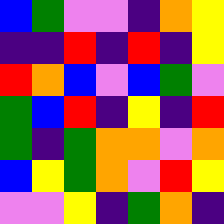[["blue", "green", "violet", "violet", "indigo", "orange", "yellow"], ["indigo", "indigo", "red", "indigo", "red", "indigo", "yellow"], ["red", "orange", "blue", "violet", "blue", "green", "violet"], ["green", "blue", "red", "indigo", "yellow", "indigo", "red"], ["green", "indigo", "green", "orange", "orange", "violet", "orange"], ["blue", "yellow", "green", "orange", "violet", "red", "yellow"], ["violet", "violet", "yellow", "indigo", "green", "orange", "indigo"]]